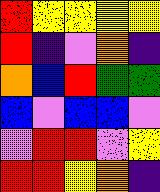[["red", "yellow", "yellow", "yellow", "yellow"], ["red", "indigo", "violet", "orange", "indigo"], ["orange", "blue", "red", "green", "green"], ["blue", "violet", "blue", "blue", "violet"], ["violet", "red", "red", "violet", "yellow"], ["red", "red", "yellow", "orange", "indigo"]]